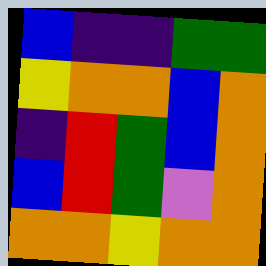[["blue", "indigo", "indigo", "green", "green"], ["yellow", "orange", "orange", "blue", "orange"], ["indigo", "red", "green", "blue", "orange"], ["blue", "red", "green", "violet", "orange"], ["orange", "orange", "yellow", "orange", "orange"]]